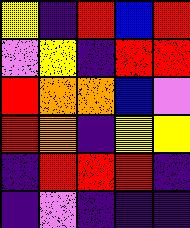[["yellow", "indigo", "red", "blue", "red"], ["violet", "yellow", "indigo", "red", "red"], ["red", "orange", "orange", "blue", "violet"], ["red", "orange", "indigo", "yellow", "yellow"], ["indigo", "red", "red", "red", "indigo"], ["indigo", "violet", "indigo", "indigo", "indigo"]]